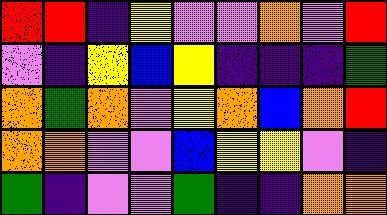[["red", "red", "indigo", "yellow", "violet", "violet", "orange", "violet", "red"], ["violet", "indigo", "yellow", "blue", "yellow", "indigo", "indigo", "indigo", "green"], ["orange", "green", "orange", "violet", "yellow", "orange", "blue", "orange", "red"], ["orange", "orange", "violet", "violet", "blue", "yellow", "yellow", "violet", "indigo"], ["green", "indigo", "violet", "violet", "green", "indigo", "indigo", "orange", "orange"]]